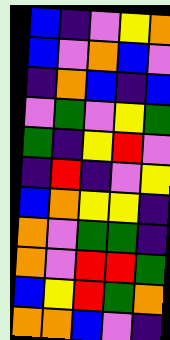[["blue", "indigo", "violet", "yellow", "orange"], ["blue", "violet", "orange", "blue", "violet"], ["indigo", "orange", "blue", "indigo", "blue"], ["violet", "green", "violet", "yellow", "green"], ["green", "indigo", "yellow", "red", "violet"], ["indigo", "red", "indigo", "violet", "yellow"], ["blue", "orange", "yellow", "yellow", "indigo"], ["orange", "violet", "green", "green", "indigo"], ["orange", "violet", "red", "red", "green"], ["blue", "yellow", "red", "green", "orange"], ["orange", "orange", "blue", "violet", "indigo"]]